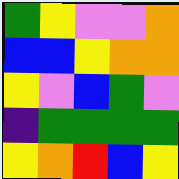[["green", "yellow", "violet", "violet", "orange"], ["blue", "blue", "yellow", "orange", "orange"], ["yellow", "violet", "blue", "green", "violet"], ["indigo", "green", "green", "green", "green"], ["yellow", "orange", "red", "blue", "yellow"]]